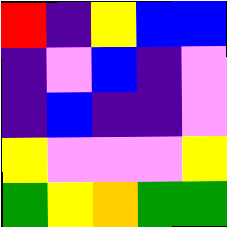[["red", "indigo", "yellow", "blue", "blue"], ["indigo", "violet", "blue", "indigo", "violet"], ["indigo", "blue", "indigo", "indigo", "violet"], ["yellow", "violet", "violet", "violet", "yellow"], ["green", "yellow", "orange", "green", "green"]]